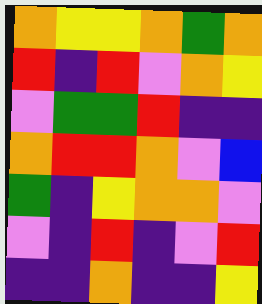[["orange", "yellow", "yellow", "orange", "green", "orange"], ["red", "indigo", "red", "violet", "orange", "yellow"], ["violet", "green", "green", "red", "indigo", "indigo"], ["orange", "red", "red", "orange", "violet", "blue"], ["green", "indigo", "yellow", "orange", "orange", "violet"], ["violet", "indigo", "red", "indigo", "violet", "red"], ["indigo", "indigo", "orange", "indigo", "indigo", "yellow"]]